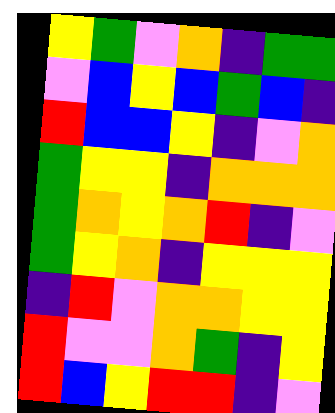[["yellow", "green", "violet", "orange", "indigo", "green", "green"], ["violet", "blue", "yellow", "blue", "green", "blue", "indigo"], ["red", "blue", "blue", "yellow", "indigo", "violet", "orange"], ["green", "yellow", "yellow", "indigo", "orange", "orange", "orange"], ["green", "orange", "yellow", "orange", "red", "indigo", "violet"], ["green", "yellow", "orange", "indigo", "yellow", "yellow", "yellow"], ["indigo", "red", "violet", "orange", "orange", "yellow", "yellow"], ["red", "violet", "violet", "orange", "green", "indigo", "yellow"], ["red", "blue", "yellow", "red", "red", "indigo", "violet"]]